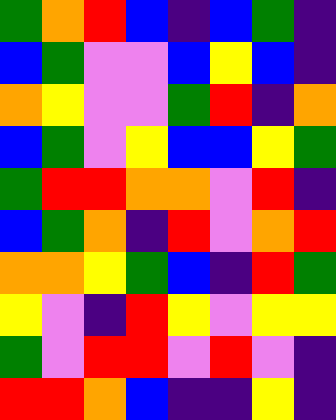[["green", "orange", "red", "blue", "indigo", "blue", "green", "indigo"], ["blue", "green", "violet", "violet", "blue", "yellow", "blue", "indigo"], ["orange", "yellow", "violet", "violet", "green", "red", "indigo", "orange"], ["blue", "green", "violet", "yellow", "blue", "blue", "yellow", "green"], ["green", "red", "red", "orange", "orange", "violet", "red", "indigo"], ["blue", "green", "orange", "indigo", "red", "violet", "orange", "red"], ["orange", "orange", "yellow", "green", "blue", "indigo", "red", "green"], ["yellow", "violet", "indigo", "red", "yellow", "violet", "yellow", "yellow"], ["green", "violet", "red", "red", "violet", "red", "violet", "indigo"], ["red", "red", "orange", "blue", "indigo", "indigo", "yellow", "indigo"]]